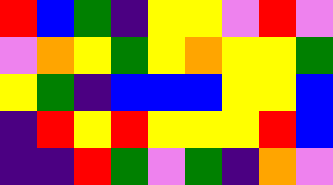[["red", "blue", "green", "indigo", "yellow", "yellow", "violet", "red", "violet"], ["violet", "orange", "yellow", "green", "yellow", "orange", "yellow", "yellow", "green"], ["yellow", "green", "indigo", "blue", "blue", "blue", "yellow", "yellow", "blue"], ["indigo", "red", "yellow", "red", "yellow", "yellow", "yellow", "red", "blue"], ["indigo", "indigo", "red", "green", "violet", "green", "indigo", "orange", "violet"]]